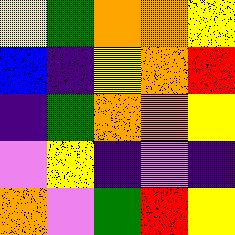[["yellow", "green", "orange", "orange", "yellow"], ["blue", "indigo", "yellow", "orange", "red"], ["indigo", "green", "orange", "orange", "yellow"], ["violet", "yellow", "indigo", "violet", "indigo"], ["orange", "violet", "green", "red", "yellow"]]